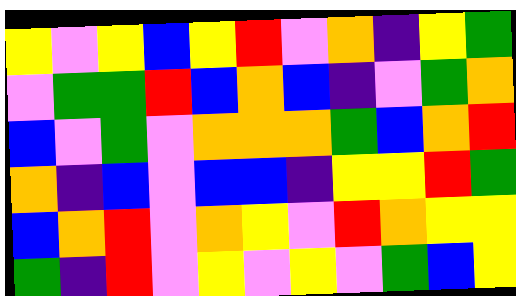[["yellow", "violet", "yellow", "blue", "yellow", "red", "violet", "orange", "indigo", "yellow", "green"], ["violet", "green", "green", "red", "blue", "orange", "blue", "indigo", "violet", "green", "orange"], ["blue", "violet", "green", "violet", "orange", "orange", "orange", "green", "blue", "orange", "red"], ["orange", "indigo", "blue", "violet", "blue", "blue", "indigo", "yellow", "yellow", "red", "green"], ["blue", "orange", "red", "violet", "orange", "yellow", "violet", "red", "orange", "yellow", "yellow"], ["green", "indigo", "red", "violet", "yellow", "violet", "yellow", "violet", "green", "blue", "yellow"]]